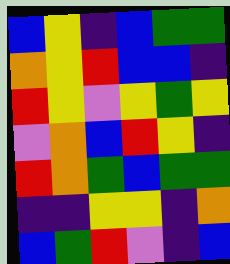[["blue", "yellow", "indigo", "blue", "green", "green"], ["orange", "yellow", "red", "blue", "blue", "indigo"], ["red", "yellow", "violet", "yellow", "green", "yellow"], ["violet", "orange", "blue", "red", "yellow", "indigo"], ["red", "orange", "green", "blue", "green", "green"], ["indigo", "indigo", "yellow", "yellow", "indigo", "orange"], ["blue", "green", "red", "violet", "indigo", "blue"]]